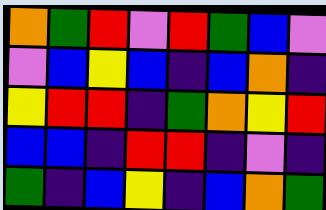[["orange", "green", "red", "violet", "red", "green", "blue", "violet"], ["violet", "blue", "yellow", "blue", "indigo", "blue", "orange", "indigo"], ["yellow", "red", "red", "indigo", "green", "orange", "yellow", "red"], ["blue", "blue", "indigo", "red", "red", "indigo", "violet", "indigo"], ["green", "indigo", "blue", "yellow", "indigo", "blue", "orange", "green"]]